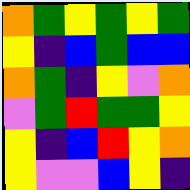[["orange", "green", "yellow", "green", "yellow", "green"], ["yellow", "indigo", "blue", "green", "blue", "blue"], ["orange", "green", "indigo", "yellow", "violet", "orange"], ["violet", "green", "red", "green", "green", "yellow"], ["yellow", "indigo", "blue", "red", "yellow", "orange"], ["yellow", "violet", "violet", "blue", "yellow", "indigo"]]